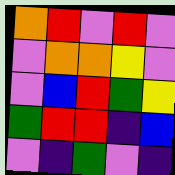[["orange", "red", "violet", "red", "violet"], ["violet", "orange", "orange", "yellow", "violet"], ["violet", "blue", "red", "green", "yellow"], ["green", "red", "red", "indigo", "blue"], ["violet", "indigo", "green", "violet", "indigo"]]